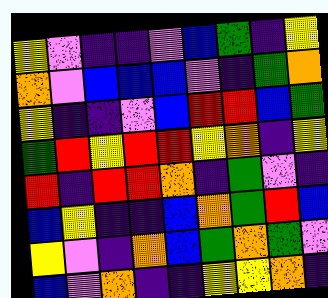[["yellow", "violet", "indigo", "indigo", "violet", "blue", "green", "indigo", "yellow"], ["orange", "violet", "blue", "blue", "blue", "violet", "indigo", "green", "orange"], ["yellow", "indigo", "indigo", "violet", "blue", "red", "red", "blue", "green"], ["green", "red", "yellow", "red", "red", "yellow", "orange", "indigo", "yellow"], ["red", "indigo", "red", "red", "orange", "indigo", "green", "violet", "indigo"], ["blue", "yellow", "indigo", "indigo", "blue", "orange", "green", "red", "blue"], ["yellow", "violet", "indigo", "orange", "blue", "green", "orange", "green", "violet"], ["blue", "violet", "orange", "indigo", "indigo", "yellow", "yellow", "orange", "indigo"]]